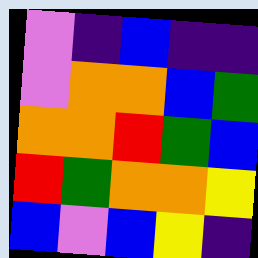[["violet", "indigo", "blue", "indigo", "indigo"], ["violet", "orange", "orange", "blue", "green"], ["orange", "orange", "red", "green", "blue"], ["red", "green", "orange", "orange", "yellow"], ["blue", "violet", "blue", "yellow", "indigo"]]